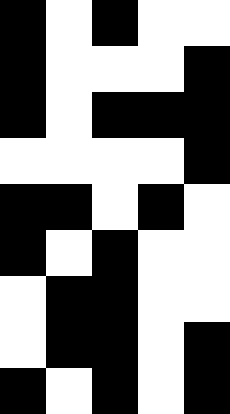[["black", "white", "black", "white", "white"], ["black", "white", "white", "white", "black"], ["black", "white", "black", "black", "black"], ["white", "white", "white", "white", "black"], ["black", "black", "white", "black", "white"], ["black", "white", "black", "white", "white"], ["white", "black", "black", "white", "white"], ["white", "black", "black", "white", "black"], ["black", "white", "black", "white", "black"]]